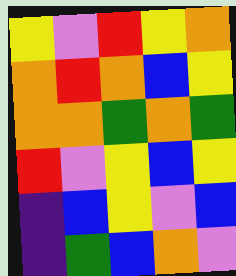[["yellow", "violet", "red", "yellow", "orange"], ["orange", "red", "orange", "blue", "yellow"], ["orange", "orange", "green", "orange", "green"], ["red", "violet", "yellow", "blue", "yellow"], ["indigo", "blue", "yellow", "violet", "blue"], ["indigo", "green", "blue", "orange", "violet"]]